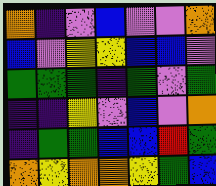[["orange", "indigo", "violet", "blue", "violet", "violet", "orange"], ["blue", "violet", "yellow", "yellow", "blue", "blue", "violet"], ["green", "green", "green", "indigo", "green", "violet", "green"], ["indigo", "indigo", "yellow", "violet", "blue", "violet", "orange"], ["indigo", "green", "green", "blue", "blue", "red", "green"], ["orange", "yellow", "orange", "orange", "yellow", "green", "blue"]]